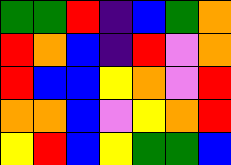[["green", "green", "red", "indigo", "blue", "green", "orange"], ["red", "orange", "blue", "indigo", "red", "violet", "orange"], ["red", "blue", "blue", "yellow", "orange", "violet", "red"], ["orange", "orange", "blue", "violet", "yellow", "orange", "red"], ["yellow", "red", "blue", "yellow", "green", "green", "blue"]]